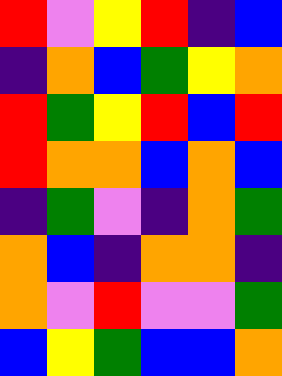[["red", "violet", "yellow", "red", "indigo", "blue"], ["indigo", "orange", "blue", "green", "yellow", "orange"], ["red", "green", "yellow", "red", "blue", "red"], ["red", "orange", "orange", "blue", "orange", "blue"], ["indigo", "green", "violet", "indigo", "orange", "green"], ["orange", "blue", "indigo", "orange", "orange", "indigo"], ["orange", "violet", "red", "violet", "violet", "green"], ["blue", "yellow", "green", "blue", "blue", "orange"]]